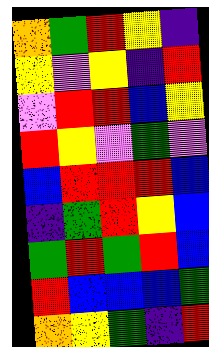[["orange", "green", "red", "yellow", "indigo"], ["yellow", "violet", "yellow", "indigo", "red"], ["violet", "red", "red", "blue", "yellow"], ["red", "yellow", "violet", "green", "violet"], ["blue", "red", "red", "red", "blue"], ["indigo", "green", "red", "yellow", "blue"], ["green", "red", "green", "red", "blue"], ["red", "blue", "blue", "blue", "green"], ["orange", "yellow", "green", "indigo", "red"]]